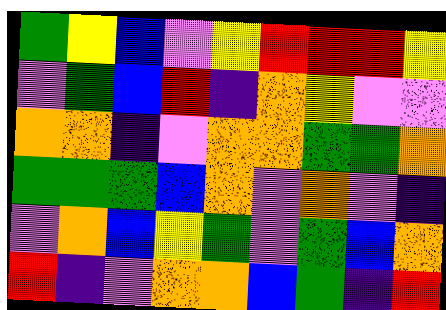[["green", "yellow", "blue", "violet", "yellow", "red", "red", "red", "yellow"], ["violet", "green", "blue", "red", "indigo", "orange", "yellow", "violet", "violet"], ["orange", "orange", "indigo", "violet", "orange", "orange", "green", "green", "orange"], ["green", "green", "green", "blue", "orange", "violet", "orange", "violet", "indigo"], ["violet", "orange", "blue", "yellow", "green", "violet", "green", "blue", "orange"], ["red", "indigo", "violet", "orange", "orange", "blue", "green", "indigo", "red"]]